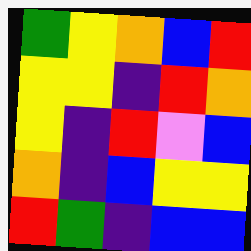[["green", "yellow", "orange", "blue", "red"], ["yellow", "yellow", "indigo", "red", "orange"], ["yellow", "indigo", "red", "violet", "blue"], ["orange", "indigo", "blue", "yellow", "yellow"], ["red", "green", "indigo", "blue", "blue"]]